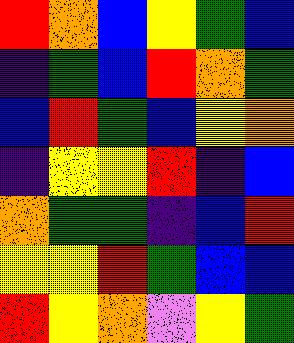[["red", "orange", "blue", "yellow", "green", "blue"], ["indigo", "green", "blue", "red", "orange", "green"], ["blue", "red", "green", "blue", "yellow", "orange"], ["indigo", "yellow", "yellow", "red", "indigo", "blue"], ["orange", "green", "green", "indigo", "blue", "red"], ["yellow", "yellow", "red", "green", "blue", "blue"], ["red", "yellow", "orange", "violet", "yellow", "green"]]